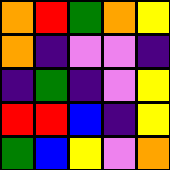[["orange", "red", "green", "orange", "yellow"], ["orange", "indigo", "violet", "violet", "indigo"], ["indigo", "green", "indigo", "violet", "yellow"], ["red", "red", "blue", "indigo", "yellow"], ["green", "blue", "yellow", "violet", "orange"]]